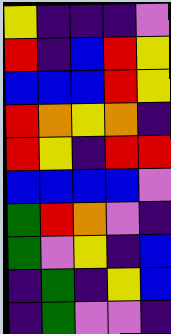[["yellow", "indigo", "indigo", "indigo", "violet"], ["red", "indigo", "blue", "red", "yellow"], ["blue", "blue", "blue", "red", "yellow"], ["red", "orange", "yellow", "orange", "indigo"], ["red", "yellow", "indigo", "red", "red"], ["blue", "blue", "blue", "blue", "violet"], ["green", "red", "orange", "violet", "indigo"], ["green", "violet", "yellow", "indigo", "blue"], ["indigo", "green", "indigo", "yellow", "blue"], ["indigo", "green", "violet", "violet", "indigo"]]